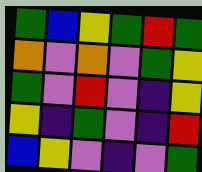[["green", "blue", "yellow", "green", "red", "green"], ["orange", "violet", "orange", "violet", "green", "yellow"], ["green", "violet", "red", "violet", "indigo", "yellow"], ["yellow", "indigo", "green", "violet", "indigo", "red"], ["blue", "yellow", "violet", "indigo", "violet", "green"]]